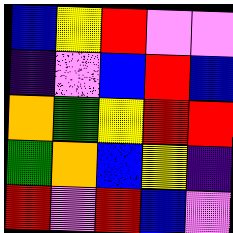[["blue", "yellow", "red", "violet", "violet"], ["indigo", "violet", "blue", "red", "blue"], ["orange", "green", "yellow", "red", "red"], ["green", "orange", "blue", "yellow", "indigo"], ["red", "violet", "red", "blue", "violet"]]